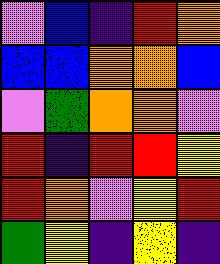[["violet", "blue", "indigo", "red", "orange"], ["blue", "blue", "orange", "orange", "blue"], ["violet", "green", "orange", "orange", "violet"], ["red", "indigo", "red", "red", "yellow"], ["red", "orange", "violet", "yellow", "red"], ["green", "yellow", "indigo", "yellow", "indigo"]]